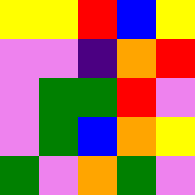[["yellow", "yellow", "red", "blue", "yellow"], ["violet", "violet", "indigo", "orange", "red"], ["violet", "green", "green", "red", "violet"], ["violet", "green", "blue", "orange", "yellow"], ["green", "violet", "orange", "green", "violet"]]